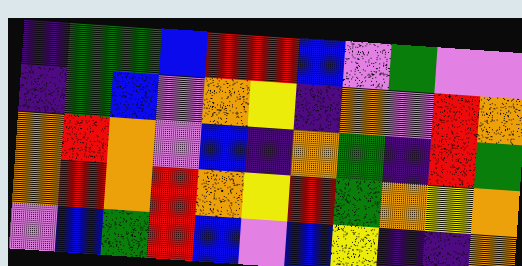[["indigo", "green", "green", "blue", "red", "red", "blue", "violet", "green", "violet", "violet"], ["indigo", "green", "blue", "violet", "orange", "yellow", "indigo", "orange", "violet", "red", "orange"], ["orange", "red", "orange", "violet", "blue", "indigo", "orange", "green", "indigo", "red", "green"], ["orange", "red", "orange", "red", "orange", "yellow", "red", "green", "orange", "yellow", "orange"], ["violet", "blue", "green", "red", "blue", "violet", "blue", "yellow", "indigo", "indigo", "orange"]]